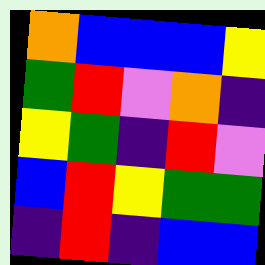[["orange", "blue", "blue", "blue", "yellow"], ["green", "red", "violet", "orange", "indigo"], ["yellow", "green", "indigo", "red", "violet"], ["blue", "red", "yellow", "green", "green"], ["indigo", "red", "indigo", "blue", "blue"]]